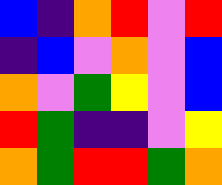[["blue", "indigo", "orange", "red", "violet", "red"], ["indigo", "blue", "violet", "orange", "violet", "blue"], ["orange", "violet", "green", "yellow", "violet", "blue"], ["red", "green", "indigo", "indigo", "violet", "yellow"], ["orange", "green", "red", "red", "green", "orange"]]